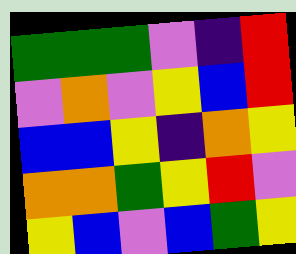[["green", "green", "green", "violet", "indigo", "red"], ["violet", "orange", "violet", "yellow", "blue", "red"], ["blue", "blue", "yellow", "indigo", "orange", "yellow"], ["orange", "orange", "green", "yellow", "red", "violet"], ["yellow", "blue", "violet", "blue", "green", "yellow"]]